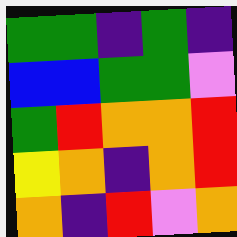[["green", "green", "indigo", "green", "indigo"], ["blue", "blue", "green", "green", "violet"], ["green", "red", "orange", "orange", "red"], ["yellow", "orange", "indigo", "orange", "red"], ["orange", "indigo", "red", "violet", "orange"]]